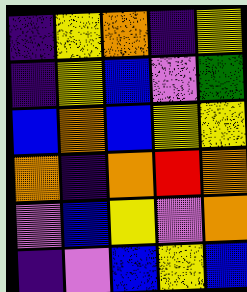[["indigo", "yellow", "orange", "indigo", "yellow"], ["indigo", "yellow", "blue", "violet", "green"], ["blue", "orange", "blue", "yellow", "yellow"], ["orange", "indigo", "orange", "red", "orange"], ["violet", "blue", "yellow", "violet", "orange"], ["indigo", "violet", "blue", "yellow", "blue"]]